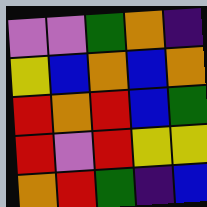[["violet", "violet", "green", "orange", "indigo"], ["yellow", "blue", "orange", "blue", "orange"], ["red", "orange", "red", "blue", "green"], ["red", "violet", "red", "yellow", "yellow"], ["orange", "red", "green", "indigo", "blue"]]